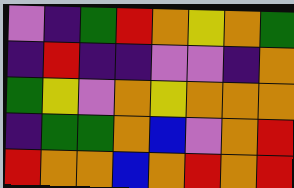[["violet", "indigo", "green", "red", "orange", "yellow", "orange", "green"], ["indigo", "red", "indigo", "indigo", "violet", "violet", "indigo", "orange"], ["green", "yellow", "violet", "orange", "yellow", "orange", "orange", "orange"], ["indigo", "green", "green", "orange", "blue", "violet", "orange", "red"], ["red", "orange", "orange", "blue", "orange", "red", "orange", "red"]]